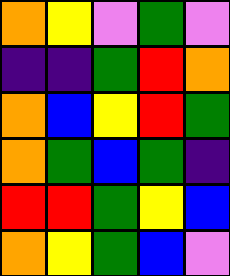[["orange", "yellow", "violet", "green", "violet"], ["indigo", "indigo", "green", "red", "orange"], ["orange", "blue", "yellow", "red", "green"], ["orange", "green", "blue", "green", "indigo"], ["red", "red", "green", "yellow", "blue"], ["orange", "yellow", "green", "blue", "violet"]]